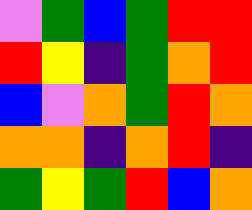[["violet", "green", "blue", "green", "red", "red"], ["red", "yellow", "indigo", "green", "orange", "red"], ["blue", "violet", "orange", "green", "red", "orange"], ["orange", "orange", "indigo", "orange", "red", "indigo"], ["green", "yellow", "green", "red", "blue", "orange"]]